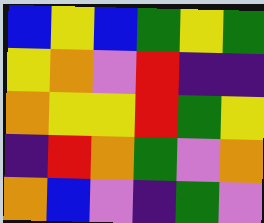[["blue", "yellow", "blue", "green", "yellow", "green"], ["yellow", "orange", "violet", "red", "indigo", "indigo"], ["orange", "yellow", "yellow", "red", "green", "yellow"], ["indigo", "red", "orange", "green", "violet", "orange"], ["orange", "blue", "violet", "indigo", "green", "violet"]]